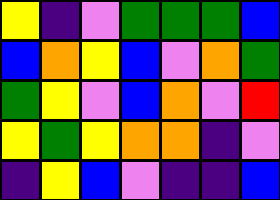[["yellow", "indigo", "violet", "green", "green", "green", "blue"], ["blue", "orange", "yellow", "blue", "violet", "orange", "green"], ["green", "yellow", "violet", "blue", "orange", "violet", "red"], ["yellow", "green", "yellow", "orange", "orange", "indigo", "violet"], ["indigo", "yellow", "blue", "violet", "indigo", "indigo", "blue"]]